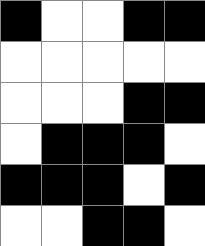[["black", "white", "white", "black", "black"], ["white", "white", "white", "white", "white"], ["white", "white", "white", "black", "black"], ["white", "black", "black", "black", "white"], ["black", "black", "black", "white", "black"], ["white", "white", "black", "black", "white"]]